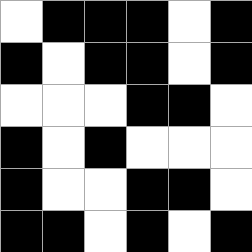[["white", "black", "black", "black", "white", "black"], ["black", "white", "black", "black", "white", "black"], ["white", "white", "white", "black", "black", "white"], ["black", "white", "black", "white", "white", "white"], ["black", "white", "white", "black", "black", "white"], ["black", "black", "white", "black", "white", "black"]]